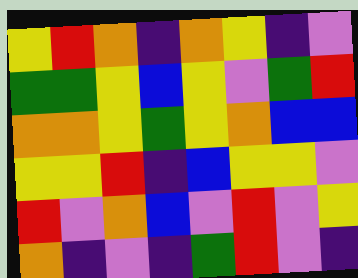[["yellow", "red", "orange", "indigo", "orange", "yellow", "indigo", "violet"], ["green", "green", "yellow", "blue", "yellow", "violet", "green", "red"], ["orange", "orange", "yellow", "green", "yellow", "orange", "blue", "blue"], ["yellow", "yellow", "red", "indigo", "blue", "yellow", "yellow", "violet"], ["red", "violet", "orange", "blue", "violet", "red", "violet", "yellow"], ["orange", "indigo", "violet", "indigo", "green", "red", "violet", "indigo"]]